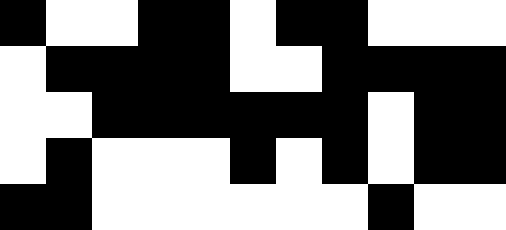[["black", "white", "white", "black", "black", "white", "black", "black", "white", "white", "white"], ["white", "black", "black", "black", "black", "white", "white", "black", "black", "black", "black"], ["white", "white", "black", "black", "black", "black", "black", "black", "white", "black", "black"], ["white", "black", "white", "white", "white", "black", "white", "black", "white", "black", "black"], ["black", "black", "white", "white", "white", "white", "white", "white", "black", "white", "white"]]